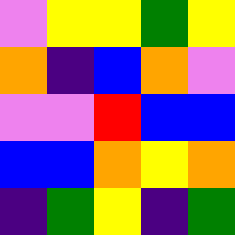[["violet", "yellow", "yellow", "green", "yellow"], ["orange", "indigo", "blue", "orange", "violet"], ["violet", "violet", "red", "blue", "blue"], ["blue", "blue", "orange", "yellow", "orange"], ["indigo", "green", "yellow", "indigo", "green"]]